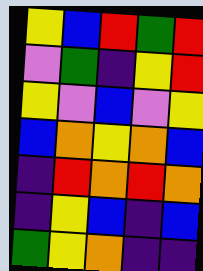[["yellow", "blue", "red", "green", "red"], ["violet", "green", "indigo", "yellow", "red"], ["yellow", "violet", "blue", "violet", "yellow"], ["blue", "orange", "yellow", "orange", "blue"], ["indigo", "red", "orange", "red", "orange"], ["indigo", "yellow", "blue", "indigo", "blue"], ["green", "yellow", "orange", "indigo", "indigo"]]